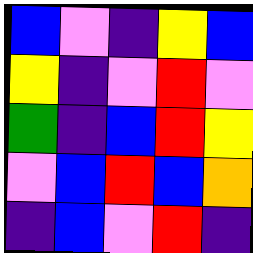[["blue", "violet", "indigo", "yellow", "blue"], ["yellow", "indigo", "violet", "red", "violet"], ["green", "indigo", "blue", "red", "yellow"], ["violet", "blue", "red", "blue", "orange"], ["indigo", "blue", "violet", "red", "indigo"]]